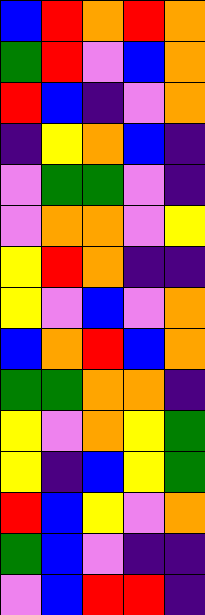[["blue", "red", "orange", "red", "orange"], ["green", "red", "violet", "blue", "orange"], ["red", "blue", "indigo", "violet", "orange"], ["indigo", "yellow", "orange", "blue", "indigo"], ["violet", "green", "green", "violet", "indigo"], ["violet", "orange", "orange", "violet", "yellow"], ["yellow", "red", "orange", "indigo", "indigo"], ["yellow", "violet", "blue", "violet", "orange"], ["blue", "orange", "red", "blue", "orange"], ["green", "green", "orange", "orange", "indigo"], ["yellow", "violet", "orange", "yellow", "green"], ["yellow", "indigo", "blue", "yellow", "green"], ["red", "blue", "yellow", "violet", "orange"], ["green", "blue", "violet", "indigo", "indigo"], ["violet", "blue", "red", "red", "indigo"]]